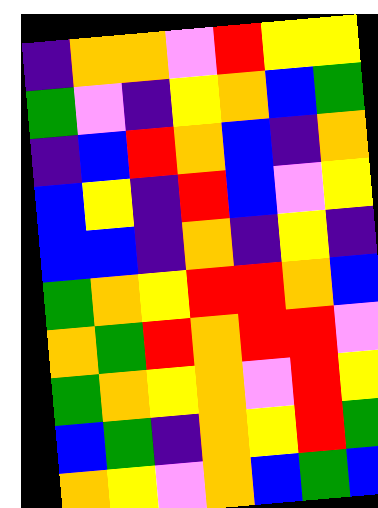[["indigo", "orange", "orange", "violet", "red", "yellow", "yellow"], ["green", "violet", "indigo", "yellow", "orange", "blue", "green"], ["indigo", "blue", "red", "orange", "blue", "indigo", "orange"], ["blue", "yellow", "indigo", "red", "blue", "violet", "yellow"], ["blue", "blue", "indigo", "orange", "indigo", "yellow", "indigo"], ["green", "orange", "yellow", "red", "red", "orange", "blue"], ["orange", "green", "red", "orange", "red", "red", "violet"], ["green", "orange", "yellow", "orange", "violet", "red", "yellow"], ["blue", "green", "indigo", "orange", "yellow", "red", "green"], ["orange", "yellow", "violet", "orange", "blue", "green", "blue"]]